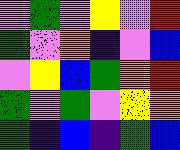[["violet", "green", "violet", "yellow", "violet", "red"], ["green", "violet", "orange", "indigo", "violet", "blue"], ["violet", "yellow", "blue", "green", "orange", "red"], ["green", "violet", "green", "violet", "yellow", "orange"], ["green", "indigo", "blue", "indigo", "green", "blue"]]